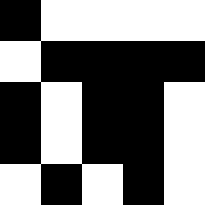[["black", "white", "white", "white", "white"], ["white", "black", "black", "black", "black"], ["black", "white", "black", "black", "white"], ["black", "white", "black", "black", "white"], ["white", "black", "white", "black", "white"]]